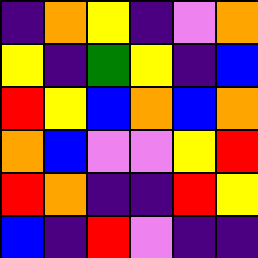[["indigo", "orange", "yellow", "indigo", "violet", "orange"], ["yellow", "indigo", "green", "yellow", "indigo", "blue"], ["red", "yellow", "blue", "orange", "blue", "orange"], ["orange", "blue", "violet", "violet", "yellow", "red"], ["red", "orange", "indigo", "indigo", "red", "yellow"], ["blue", "indigo", "red", "violet", "indigo", "indigo"]]